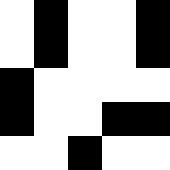[["white", "black", "white", "white", "black"], ["white", "black", "white", "white", "black"], ["black", "white", "white", "white", "white"], ["black", "white", "white", "black", "black"], ["white", "white", "black", "white", "white"]]